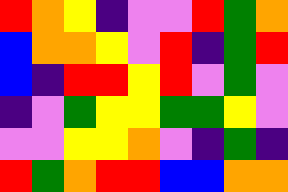[["red", "orange", "yellow", "indigo", "violet", "violet", "red", "green", "orange"], ["blue", "orange", "orange", "yellow", "violet", "red", "indigo", "green", "red"], ["blue", "indigo", "red", "red", "yellow", "red", "violet", "green", "violet"], ["indigo", "violet", "green", "yellow", "yellow", "green", "green", "yellow", "violet"], ["violet", "violet", "yellow", "yellow", "orange", "violet", "indigo", "green", "indigo"], ["red", "green", "orange", "red", "red", "blue", "blue", "orange", "orange"]]